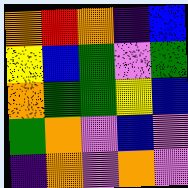[["orange", "red", "orange", "indigo", "blue"], ["yellow", "blue", "green", "violet", "green"], ["orange", "green", "green", "yellow", "blue"], ["green", "orange", "violet", "blue", "violet"], ["indigo", "orange", "violet", "orange", "violet"]]